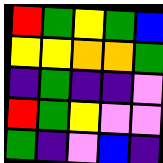[["red", "green", "yellow", "green", "blue"], ["yellow", "yellow", "orange", "orange", "green"], ["indigo", "green", "indigo", "indigo", "violet"], ["red", "green", "yellow", "violet", "violet"], ["green", "indigo", "violet", "blue", "indigo"]]